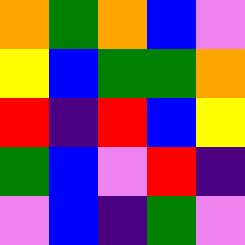[["orange", "green", "orange", "blue", "violet"], ["yellow", "blue", "green", "green", "orange"], ["red", "indigo", "red", "blue", "yellow"], ["green", "blue", "violet", "red", "indigo"], ["violet", "blue", "indigo", "green", "violet"]]